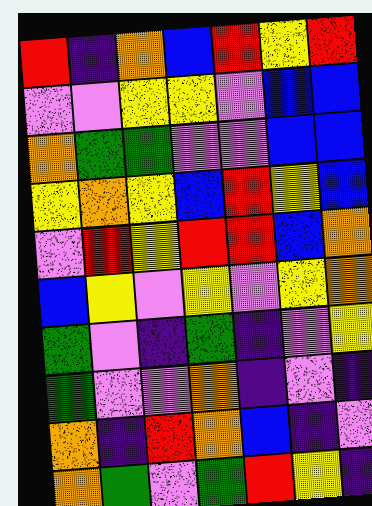[["red", "indigo", "orange", "blue", "red", "yellow", "red"], ["violet", "violet", "yellow", "yellow", "violet", "blue", "blue"], ["orange", "green", "green", "violet", "violet", "blue", "blue"], ["yellow", "orange", "yellow", "blue", "red", "yellow", "blue"], ["violet", "red", "yellow", "red", "red", "blue", "orange"], ["blue", "yellow", "violet", "yellow", "violet", "yellow", "orange"], ["green", "violet", "indigo", "green", "indigo", "violet", "yellow"], ["green", "violet", "violet", "orange", "indigo", "violet", "indigo"], ["orange", "indigo", "red", "orange", "blue", "indigo", "violet"], ["orange", "green", "violet", "green", "red", "yellow", "indigo"]]